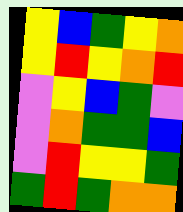[["yellow", "blue", "green", "yellow", "orange"], ["yellow", "red", "yellow", "orange", "red"], ["violet", "yellow", "blue", "green", "violet"], ["violet", "orange", "green", "green", "blue"], ["violet", "red", "yellow", "yellow", "green"], ["green", "red", "green", "orange", "orange"]]